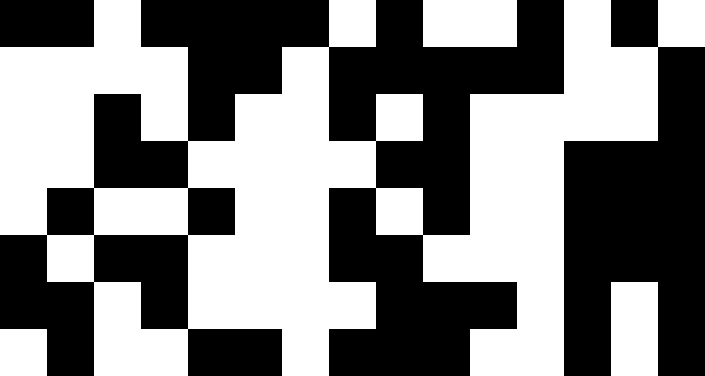[["black", "black", "white", "black", "black", "black", "black", "white", "black", "white", "white", "black", "white", "black", "white"], ["white", "white", "white", "white", "black", "black", "white", "black", "black", "black", "black", "black", "white", "white", "black"], ["white", "white", "black", "white", "black", "white", "white", "black", "white", "black", "white", "white", "white", "white", "black"], ["white", "white", "black", "black", "white", "white", "white", "white", "black", "black", "white", "white", "black", "black", "black"], ["white", "black", "white", "white", "black", "white", "white", "black", "white", "black", "white", "white", "black", "black", "black"], ["black", "white", "black", "black", "white", "white", "white", "black", "black", "white", "white", "white", "black", "black", "black"], ["black", "black", "white", "black", "white", "white", "white", "white", "black", "black", "black", "white", "black", "white", "black"], ["white", "black", "white", "white", "black", "black", "white", "black", "black", "black", "white", "white", "black", "white", "black"]]